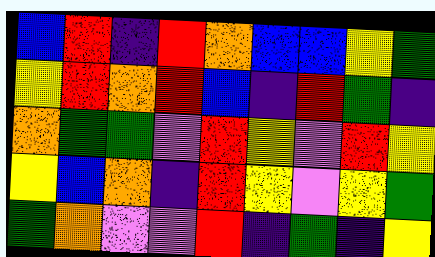[["blue", "red", "indigo", "red", "orange", "blue", "blue", "yellow", "green"], ["yellow", "red", "orange", "red", "blue", "indigo", "red", "green", "indigo"], ["orange", "green", "green", "violet", "red", "yellow", "violet", "red", "yellow"], ["yellow", "blue", "orange", "indigo", "red", "yellow", "violet", "yellow", "green"], ["green", "orange", "violet", "violet", "red", "indigo", "green", "indigo", "yellow"]]